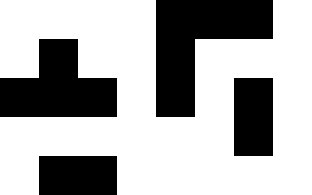[["white", "white", "white", "white", "black", "black", "black", "white"], ["white", "black", "white", "white", "black", "white", "white", "white"], ["black", "black", "black", "white", "black", "white", "black", "white"], ["white", "white", "white", "white", "white", "white", "black", "white"], ["white", "black", "black", "white", "white", "white", "white", "white"]]